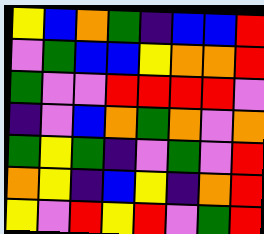[["yellow", "blue", "orange", "green", "indigo", "blue", "blue", "red"], ["violet", "green", "blue", "blue", "yellow", "orange", "orange", "red"], ["green", "violet", "violet", "red", "red", "red", "red", "violet"], ["indigo", "violet", "blue", "orange", "green", "orange", "violet", "orange"], ["green", "yellow", "green", "indigo", "violet", "green", "violet", "red"], ["orange", "yellow", "indigo", "blue", "yellow", "indigo", "orange", "red"], ["yellow", "violet", "red", "yellow", "red", "violet", "green", "red"]]